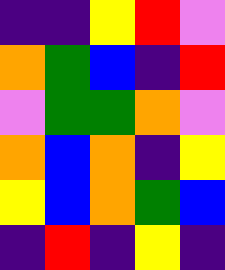[["indigo", "indigo", "yellow", "red", "violet"], ["orange", "green", "blue", "indigo", "red"], ["violet", "green", "green", "orange", "violet"], ["orange", "blue", "orange", "indigo", "yellow"], ["yellow", "blue", "orange", "green", "blue"], ["indigo", "red", "indigo", "yellow", "indigo"]]